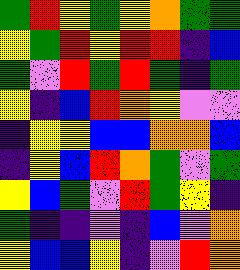[["green", "red", "yellow", "green", "yellow", "orange", "green", "green"], ["yellow", "green", "red", "yellow", "red", "red", "indigo", "blue"], ["green", "violet", "red", "green", "red", "green", "indigo", "green"], ["yellow", "indigo", "blue", "red", "orange", "yellow", "violet", "violet"], ["indigo", "yellow", "yellow", "blue", "blue", "orange", "orange", "blue"], ["indigo", "yellow", "blue", "red", "orange", "green", "violet", "green"], ["yellow", "blue", "green", "violet", "red", "green", "yellow", "indigo"], ["green", "indigo", "indigo", "violet", "indigo", "blue", "violet", "orange"], ["yellow", "blue", "blue", "yellow", "indigo", "violet", "red", "orange"]]